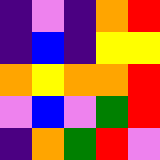[["indigo", "violet", "indigo", "orange", "red"], ["indigo", "blue", "indigo", "yellow", "yellow"], ["orange", "yellow", "orange", "orange", "red"], ["violet", "blue", "violet", "green", "red"], ["indigo", "orange", "green", "red", "violet"]]